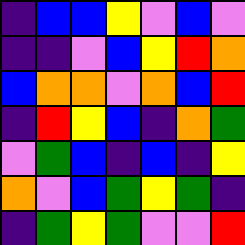[["indigo", "blue", "blue", "yellow", "violet", "blue", "violet"], ["indigo", "indigo", "violet", "blue", "yellow", "red", "orange"], ["blue", "orange", "orange", "violet", "orange", "blue", "red"], ["indigo", "red", "yellow", "blue", "indigo", "orange", "green"], ["violet", "green", "blue", "indigo", "blue", "indigo", "yellow"], ["orange", "violet", "blue", "green", "yellow", "green", "indigo"], ["indigo", "green", "yellow", "green", "violet", "violet", "red"]]